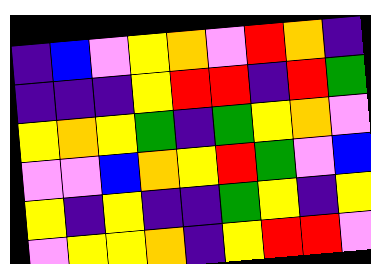[["indigo", "blue", "violet", "yellow", "orange", "violet", "red", "orange", "indigo"], ["indigo", "indigo", "indigo", "yellow", "red", "red", "indigo", "red", "green"], ["yellow", "orange", "yellow", "green", "indigo", "green", "yellow", "orange", "violet"], ["violet", "violet", "blue", "orange", "yellow", "red", "green", "violet", "blue"], ["yellow", "indigo", "yellow", "indigo", "indigo", "green", "yellow", "indigo", "yellow"], ["violet", "yellow", "yellow", "orange", "indigo", "yellow", "red", "red", "violet"]]